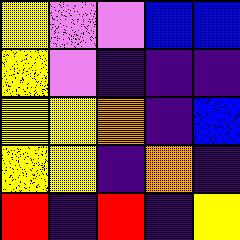[["yellow", "violet", "violet", "blue", "blue"], ["yellow", "violet", "indigo", "indigo", "indigo"], ["yellow", "yellow", "orange", "indigo", "blue"], ["yellow", "yellow", "indigo", "orange", "indigo"], ["red", "indigo", "red", "indigo", "yellow"]]